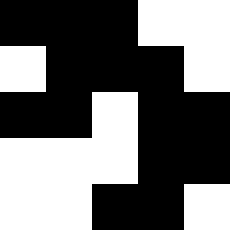[["black", "black", "black", "white", "white"], ["white", "black", "black", "black", "white"], ["black", "black", "white", "black", "black"], ["white", "white", "white", "black", "black"], ["white", "white", "black", "black", "white"]]